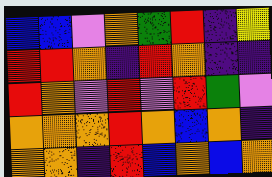[["blue", "blue", "violet", "orange", "green", "red", "indigo", "yellow"], ["red", "red", "orange", "indigo", "red", "orange", "indigo", "indigo"], ["red", "orange", "violet", "red", "violet", "red", "green", "violet"], ["orange", "orange", "orange", "red", "orange", "blue", "orange", "indigo"], ["orange", "orange", "indigo", "red", "blue", "orange", "blue", "orange"]]